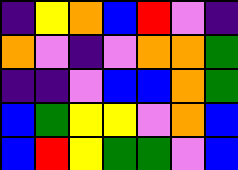[["indigo", "yellow", "orange", "blue", "red", "violet", "indigo"], ["orange", "violet", "indigo", "violet", "orange", "orange", "green"], ["indigo", "indigo", "violet", "blue", "blue", "orange", "green"], ["blue", "green", "yellow", "yellow", "violet", "orange", "blue"], ["blue", "red", "yellow", "green", "green", "violet", "blue"]]